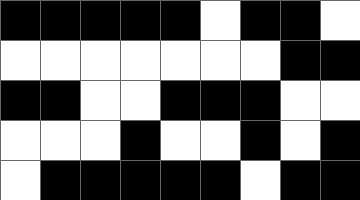[["black", "black", "black", "black", "black", "white", "black", "black", "white"], ["white", "white", "white", "white", "white", "white", "white", "black", "black"], ["black", "black", "white", "white", "black", "black", "black", "white", "white"], ["white", "white", "white", "black", "white", "white", "black", "white", "black"], ["white", "black", "black", "black", "black", "black", "white", "black", "black"]]